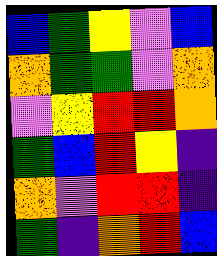[["blue", "green", "yellow", "violet", "blue"], ["orange", "green", "green", "violet", "orange"], ["violet", "yellow", "red", "red", "orange"], ["green", "blue", "red", "yellow", "indigo"], ["orange", "violet", "red", "red", "indigo"], ["green", "indigo", "orange", "red", "blue"]]